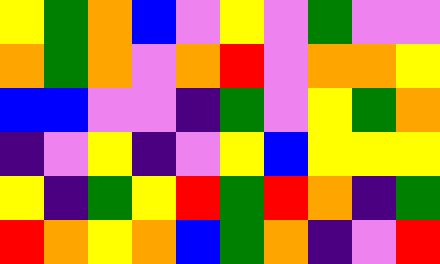[["yellow", "green", "orange", "blue", "violet", "yellow", "violet", "green", "violet", "violet"], ["orange", "green", "orange", "violet", "orange", "red", "violet", "orange", "orange", "yellow"], ["blue", "blue", "violet", "violet", "indigo", "green", "violet", "yellow", "green", "orange"], ["indigo", "violet", "yellow", "indigo", "violet", "yellow", "blue", "yellow", "yellow", "yellow"], ["yellow", "indigo", "green", "yellow", "red", "green", "red", "orange", "indigo", "green"], ["red", "orange", "yellow", "orange", "blue", "green", "orange", "indigo", "violet", "red"]]